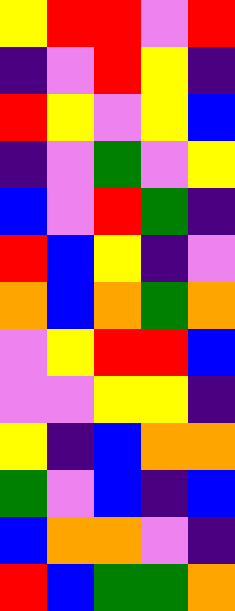[["yellow", "red", "red", "violet", "red"], ["indigo", "violet", "red", "yellow", "indigo"], ["red", "yellow", "violet", "yellow", "blue"], ["indigo", "violet", "green", "violet", "yellow"], ["blue", "violet", "red", "green", "indigo"], ["red", "blue", "yellow", "indigo", "violet"], ["orange", "blue", "orange", "green", "orange"], ["violet", "yellow", "red", "red", "blue"], ["violet", "violet", "yellow", "yellow", "indigo"], ["yellow", "indigo", "blue", "orange", "orange"], ["green", "violet", "blue", "indigo", "blue"], ["blue", "orange", "orange", "violet", "indigo"], ["red", "blue", "green", "green", "orange"]]